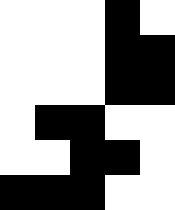[["white", "white", "white", "black", "white"], ["white", "white", "white", "black", "black"], ["white", "white", "white", "black", "black"], ["white", "black", "black", "white", "white"], ["white", "white", "black", "black", "white"], ["black", "black", "black", "white", "white"]]